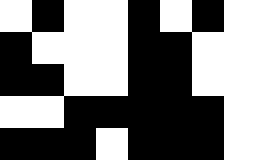[["white", "black", "white", "white", "black", "white", "black", "white"], ["black", "white", "white", "white", "black", "black", "white", "white"], ["black", "black", "white", "white", "black", "black", "white", "white"], ["white", "white", "black", "black", "black", "black", "black", "white"], ["black", "black", "black", "white", "black", "black", "black", "white"]]